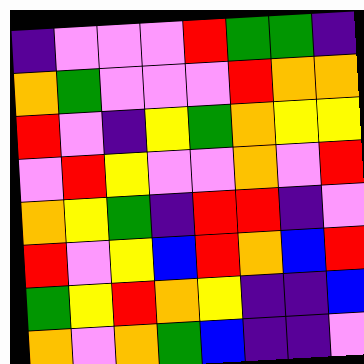[["indigo", "violet", "violet", "violet", "red", "green", "green", "indigo"], ["orange", "green", "violet", "violet", "violet", "red", "orange", "orange"], ["red", "violet", "indigo", "yellow", "green", "orange", "yellow", "yellow"], ["violet", "red", "yellow", "violet", "violet", "orange", "violet", "red"], ["orange", "yellow", "green", "indigo", "red", "red", "indigo", "violet"], ["red", "violet", "yellow", "blue", "red", "orange", "blue", "red"], ["green", "yellow", "red", "orange", "yellow", "indigo", "indigo", "blue"], ["orange", "violet", "orange", "green", "blue", "indigo", "indigo", "violet"]]